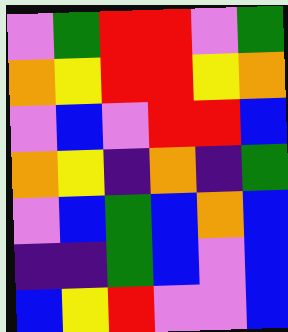[["violet", "green", "red", "red", "violet", "green"], ["orange", "yellow", "red", "red", "yellow", "orange"], ["violet", "blue", "violet", "red", "red", "blue"], ["orange", "yellow", "indigo", "orange", "indigo", "green"], ["violet", "blue", "green", "blue", "orange", "blue"], ["indigo", "indigo", "green", "blue", "violet", "blue"], ["blue", "yellow", "red", "violet", "violet", "blue"]]